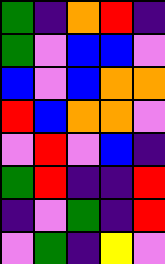[["green", "indigo", "orange", "red", "indigo"], ["green", "violet", "blue", "blue", "violet"], ["blue", "violet", "blue", "orange", "orange"], ["red", "blue", "orange", "orange", "violet"], ["violet", "red", "violet", "blue", "indigo"], ["green", "red", "indigo", "indigo", "red"], ["indigo", "violet", "green", "indigo", "red"], ["violet", "green", "indigo", "yellow", "violet"]]